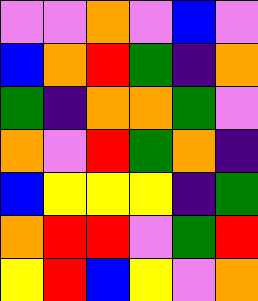[["violet", "violet", "orange", "violet", "blue", "violet"], ["blue", "orange", "red", "green", "indigo", "orange"], ["green", "indigo", "orange", "orange", "green", "violet"], ["orange", "violet", "red", "green", "orange", "indigo"], ["blue", "yellow", "yellow", "yellow", "indigo", "green"], ["orange", "red", "red", "violet", "green", "red"], ["yellow", "red", "blue", "yellow", "violet", "orange"]]